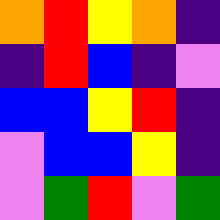[["orange", "red", "yellow", "orange", "indigo"], ["indigo", "red", "blue", "indigo", "violet"], ["blue", "blue", "yellow", "red", "indigo"], ["violet", "blue", "blue", "yellow", "indigo"], ["violet", "green", "red", "violet", "green"]]